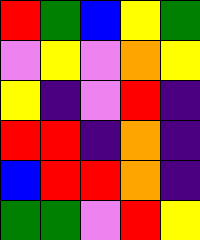[["red", "green", "blue", "yellow", "green"], ["violet", "yellow", "violet", "orange", "yellow"], ["yellow", "indigo", "violet", "red", "indigo"], ["red", "red", "indigo", "orange", "indigo"], ["blue", "red", "red", "orange", "indigo"], ["green", "green", "violet", "red", "yellow"]]